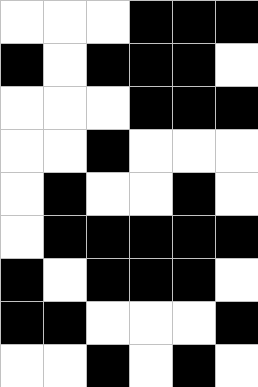[["white", "white", "white", "black", "black", "black"], ["black", "white", "black", "black", "black", "white"], ["white", "white", "white", "black", "black", "black"], ["white", "white", "black", "white", "white", "white"], ["white", "black", "white", "white", "black", "white"], ["white", "black", "black", "black", "black", "black"], ["black", "white", "black", "black", "black", "white"], ["black", "black", "white", "white", "white", "black"], ["white", "white", "black", "white", "black", "white"]]